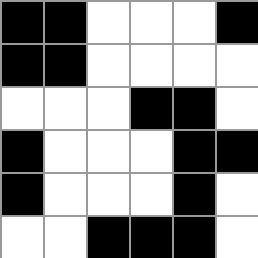[["black", "black", "white", "white", "white", "black"], ["black", "black", "white", "white", "white", "white"], ["white", "white", "white", "black", "black", "white"], ["black", "white", "white", "white", "black", "black"], ["black", "white", "white", "white", "black", "white"], ["white", "white", "black", "black", "black", "white"]]